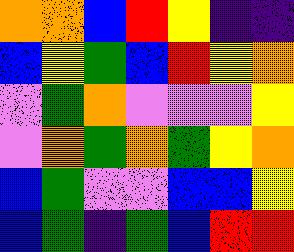[["orange", "orange", "blue", "red", "yellow", "indigo", "indigo"], ["blue", "yellow", "green", "blue", "red", "yellow", "orange"], ["violet", "green", "orange", "violet", "violet", "violet", "yellow"], ["violet", "orange", "green", "orange", "green", "yellow", "orange"], ["blue", "green", "violet", "violet", "blue", "blue", "yellow"], ["blue", "green", "indigo", "green", "blue", "red", "red"]]